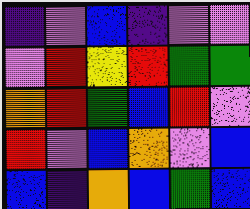[["indigo", "violet", "blue", "indigo", "violet", "violet"], ["violet", "red", "yellow", "red", "green", "green"], ["orange", "red", "green", "blue", "red", "violet"], ["red", "violet", "blue", "orange", "violet", "blue"], ["blue", "indigo", "orange", "blue", "green", "blue"]]